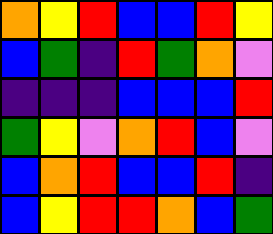[["orange", "yellow", "red", "blue", "blue", "red", "yellow"], ["blue", "green", "indigo", "red", "green", "orange", "violet"], ["indigo", "indigo", "indigo", "blue", "blue", "blue", "red"], ["green", "yellow", "violet", "orange", "red", "blue", "violet"], ["blue", "orange", "red", "blue", "blue", "red", "indigo"], ["blue", "yellow", "red", "red", "orange", "blue", "green"]]